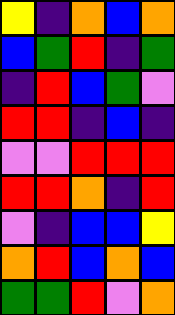[["yellow", "indigo", "orange", "blue", "orange"], ["blue", "green", "red", "indigo", "green"], ["indigo", "red", "blue", "green", "violet"], ["red", "red", "indigo", "blue", "indigo"], ["violet", "violet", "red", "red", "red"], ["red", "red", "orange", "indigo", "red"], ["violet", "indigo", "blue", "blue", "yellow"], ["orange", "red", "blue", "orange", "blue"], ["green", "green", "red", "violet", "orange"]]